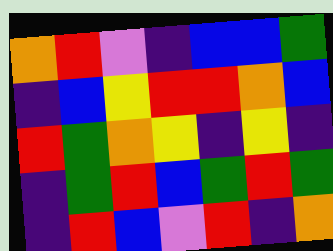[["orange", "red", "violet", "indigo", "blue", "blue", "green"], ["indigo", "blue", "yellow", "red", "red", "orange", "blue"], ["red", "green", "orange", "yellow", "indigo", "yellow", "indigo"], ["indigo", "green", "red", "blue", "green", "red", "green"], ["indigo", "red", "blue", "violet", "red", "indigo", "orange"]]